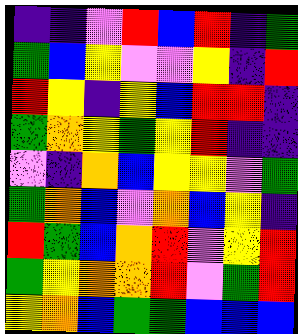[["indigo", "indigo", "violet", "red", "blue", "red", "indigo", "green"], ["green", "blue", "yellow", "violet", "violet", "yellow", "indigo", "red"], ["red", "yellow", "indigo", "yellow", "blue", "red", "red", "indigo"], ["green", "orange", "yellow", "green", "yellow", "red", "indigo", "indigo"], ["violet", "indigo", "orange", "blue", "yellow", "yellow", "violet", "green"], ["green", "orange", "blue", "violet", "orange", "blue", "yellow", "indigo"], ["red", "green", "blue", "orange", "red", "violet", "yellow", "red"], ["green", "yellow", "orange", "orange", "red", "violet", "green", "red"], ["yellow", "orange", "blue", "green", "green", "blue", "blue", "blue"]]